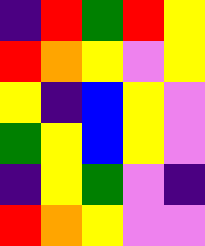[["indigo", "red", "green", "red", "yellow"], ["red", "orange", "yellow", "violet", "yellow"], ["yellow", "indigo", "blue", "yellow", "violet"], ["green", "yellow", "blue", "yellow", "violet"], ["indigo", "yellow", "green", "violet", "indigo"], ["red", "orange", "yellow", "violet", "violet"]]